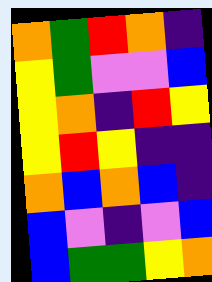[["orange", "green", "red", "orange", "indigo"], ["yellow", "green", "violet", "violet", "blue"], ["yellow", "orange", "indigo", "red", "yellow"], ["yellow", "red", "yellow", "indigo", "indigo"], ["orange", "blue", "orange", "blue", "indigo"], ["blue", "violet", "indigo", "violet", "blue"], ["blue", "green", "green", "yellow", "orange"]]